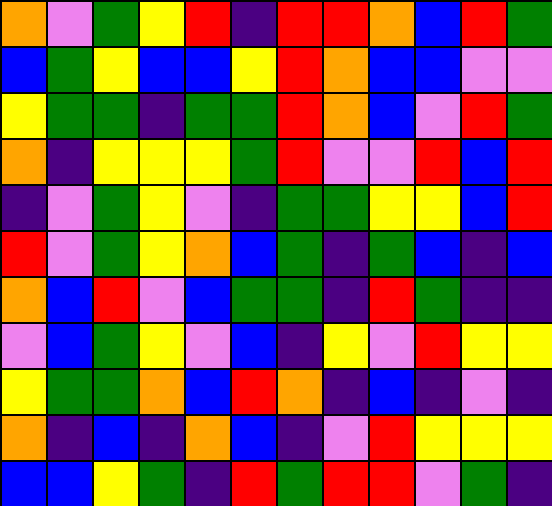[["orange", "violet", "green", "yellow", "red", "indigo", "red", "red", "orange", "blue", "red", "green"], ["blue", "green", "yellow", "blue", "blue", "yellow", "red", "orange", "blue", "blue", "violet", "violet"], ["yellow", "green", "green", "indigo", "green", "green", "red", "orange", "blue", "violet", "red", "green"], ["orange", "indigo", "yellow", "yellow", "yellow", "green", "red", "violet", "violet", "red", "blue", "red"], ["indigo", "violet", "green", "yellow", "violet", "indigo", "green", "green", "yellow", "yellow", "blue", "red"], ["red", "violet", "green", "yellow", "orange", "blue", "green", "indigo", "green", "blue", "indigo", "blue"], ["orange", "blue", "red", "violet", "blue", "green", "green", "indigo", "red", "green", "indigo", "indigo"], ["violet", "blue", "green", "yellow", "violet", "blue", "indigo", "yellow", "violet", "red", "yellow", "yellow"], ["yellow", "green", "green", "orange", "blue", "red", "orange", "indigo", "blue", "indigo", "violet", "indigo"], ["orange", "indigo", "blue", "indigo", "orange", "blue", "indigo", "violet", "red", "yellow", "yellow", "yellow"], ["blue", "blue", "yellow", "green", "indigo", "red", "green", "red", "red", "violet", "green", "indigo"]]